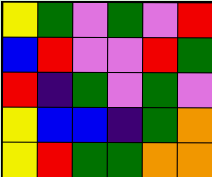[["yellow", "green", "violet", "green", "violet", "red"], ["blue", "red", "violet", "violet", "red", "green"], ["red", "indigo", "green", "violet", "green", "violet"], ["yellow", "blue", "blue", "indigo", "green", "orange"], ["yellow", "red", "green", "green", "orange", "orange"]]